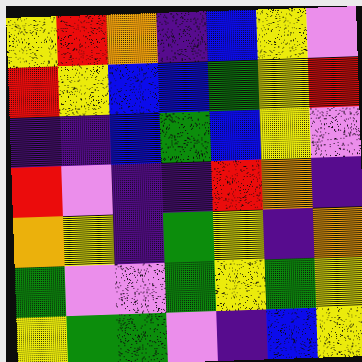[["yellow", "red", "orange", "indigo", "blue", "yellow", "violet"], ["red", "yellow", "blue", "blue", "green", "yellow", "red"], ["indigo", "indigo", "blue", "green", "blue", "yellow", "violet"], ["red", "violet", "indigo", "indigo", "red", "orange", "indigo"], ["orange", "yellow", "indigo", "green", "yellow", "indigo", "orange"], ["green", "violet", "violet", "green", "yellow", "green", "yellow"], ["yellow", "green", "green", "violet", "indigo", "blue", "yellow"]]